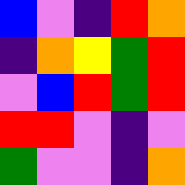[["blue", "violet", "indigo", "red", "orange"], ["indigo", "orange", "yellow", "green", "red"], ["violet", "blue", "red", "green", "red"], ["red", "red", "violet", "indigo", "violet"], ["green", "violet", "violet", "indigo", "orange"]]